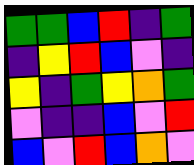[["green", "green", "blue", "red", "indigo", "green"], ["indigo", "yellow", "red", "blue", "violet", "indigo"], ["yellow", "indigo", "green", "yellow", "orange", "green"], ["violet", "indigo", "indigo", "blue", "violet", "red"], ["blue", "violet", "red", "blue", "orange", "violet"]]